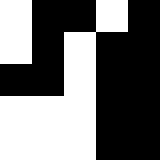[["white", "black", "black", "white", "black"], ["white", "black", "white", "black", "black"], ["black", "black", "white", "black", "black"], ["white", "white", "white", "black", "black"], ["white", "white", "white", "black", "black"]]